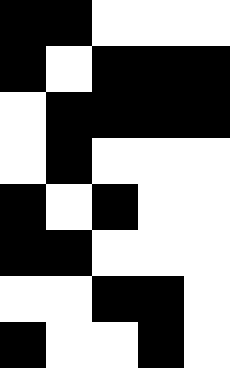[["black", "black", "white", "white", "white"], ["black", "white", "black", "black", "black"], ["white", "black", "black", "black", "black"], ["white", "black", "white", "white", "white"], ["black", "white", "black", "white", "white"], ["black", "black", "white", "white", "white"], ["white", "white", "black", "black", "white"], ["black", "white", "white", "black", "white"]]